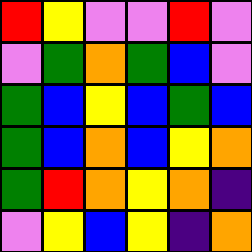[["red", "yellow", "violet", "violet", "red", "violet"], ["violet", "green", "orange", "green", "blue", "violet"], ["green", "blue", "yellow", "blue", "green", "blue"], ["green", "blue", "orange", "blue", "yellow", "orange"], ["green", "red", "orange", "yellow", "orange", "indigo"], ["violet", "yellow", "blue", "yellow", "indigo", "orange"]]